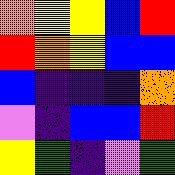[["orange", "yellow", "yellow", "blue", "red"], ["red", "orange", "yellow", "blue", "blue"], ["blue", "indigo", "indigo", "indigo", "orange"], ["violet", "indigo", "blue", "blue", "red"], ["yellow", "green", "indigo", "violet", "green"]]